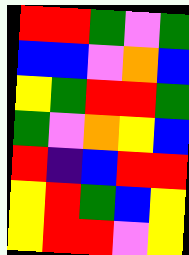[["red", "red", "green", "violet", "green"], ["blue", "blue", "violet", "orange", "blue"], ["yellow", "green", "red", "red", "green"], ["green", "violet", "orange", "yellow", "blue"], ["red", "indigo", "blue", "red", "red"], ["yellow", "red", "green", "blue", "yellow"], ["yellow", "red", "red", "violet", "yellow"]]